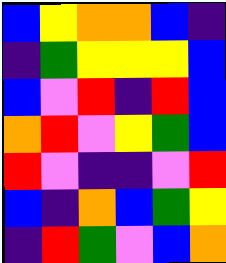[["blue", "yellow", "orange", "orange", "blue", "indigo"], ["indigo", "green", "yellow", "yellow", "yellow", "blue"], ["blue", "violet", "red", "indigo", "red", "blue"], ["orange", "red", "violet", "yellow", "green", "blue"], ["red", "violet", "indigo", "indigo", "violet", "red"], ["blue", "indigo", "orange", "blue", "green", "yellow"], ["indigo", "red", "green", "violet", "blue", "orange"]]